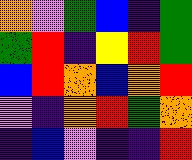[["orange", "violet", "green", "blue", "indigo", "green"], ["green", "red", "indigo", "yellow", "red", "green"], ["blue", "red", "orange", "blue", "orange", "red"], ["violet", "indigo", "orange", "red", "green", "orange"], ["indigo", "blue", "violet", "indigo", "indigo", "red"]]